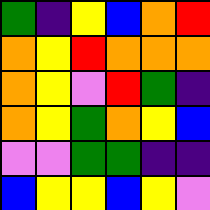[["green", "indigo", "yellow", "blue", "orange", "red"], ["orange", "yellow", "red", "orange", "orange", "orange"], ["orange", "yellow", "violet", "red", "green", "indigo"], ["orange", "yellow", "green", "orange", "yellow", "blue"], ["violet", "violet", "green", "green", "indigo", "indigo"], ["blue", "yellow", "yellow", "blue", "yellow", "violet"]]